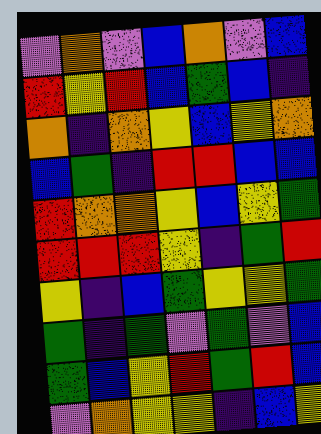[["violet", "orange", "violet", "blue", "orange", "violet", "blue"], ["red", "yellow", "red", "blue", "green", "blue", "indigo"], ["orange", "indigo", "orange", "yellow", "blue", "yellow", "orange"], ["blue", "green", "indigo", "red", "red", "blue", "blue"], ["red", "orange", "orange", "yellow", "blue", "yellow", "green"], ["red", "red", "red", "yellow", "indigo", "green", "red"], ["yellow", "indigo", "blue", "green", "yellow", "yellow", "green"], ["green", "indigo", "green", "violet", "green", "violet", "blue"], ["green", "blue", "yellow", "red", "green", "red", "blue"], ["violet", "orange", "yellow", "yellow", "indigo", "blue", "yellow"]]